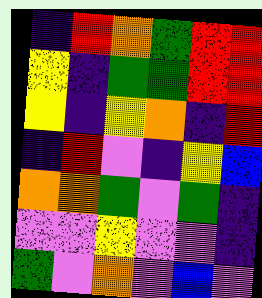[["indigo", "red", "orange", "green", "red", "red"], ["yellow", "indigo", "green", "green", "red", "red"], ["yellow", "indigo", "yellow", "orange", "indigo", "red"], ["indigo", "red", "violet", "indigo", "yellow", "blue"], ["orange", "orange", "green", "violet", "green", "indigo"], ["violet", "violet", "yellow", "violet", "violet", "indigo"], ["green", "violet", "orange", "violet", "blue", "violet"]]